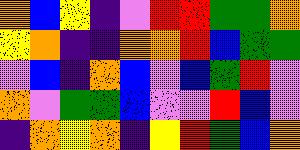[["orange", "blue", "yellow", "indigo", "violet", "red", "red", "green", "green", "orange"], ["yellow", "orange", "indigo", "indigo", "orange", "orange", "red", "blue", "green", "green"], ["violet", "blue", "indigo", "orange", "blue", "violet", "blue", "green", "red", "violet"], ["orange", "violet", "green", "green", "blue", "violet", "violet", "red", "blue", "violet"], ["indigo", "orange", "yellow", "orange", "indigo", "yellow", "red", "green", "blue", "orange"]]